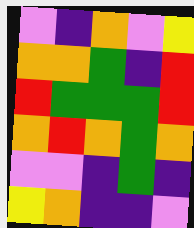[["violet", "indigo", "orange", "violet", "yellow"], ["orange", "orange", "green", "indigo", "red"], ["red", "green", "green", "green", "red"], ["orange", "red", "orange", "green", "orange"], ["violet", "violet", "indigo", "green", "indigo"], ["yellow", "orange", "indigo", "indigo", "violet"]]